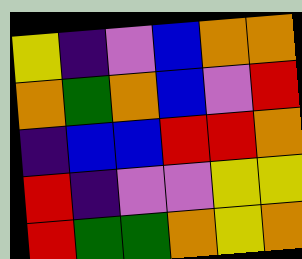[["yellow", "indigo", "violet", "blue", "orange", "orange"], ["orange", "green", "orange", "blue", "violet", "red"], ["indigo", "blue", "blue", "red", "red", "orange"], ["red", "indigo", "violet", "violet", "yellow", "yellow"], ["red", "green", "green", "orange", "yellow", "orange"]]